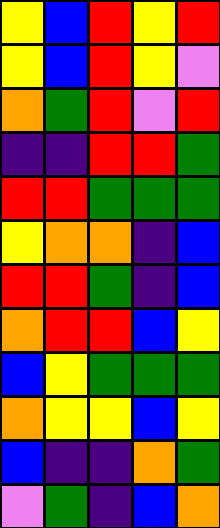[["yellow", "blue", "red", "yellow", "red"], ["yellow", "blue", "red", "yellow", "violet"], ["orange", "green", "red", "violet", "red"], ["indigo", "indigo", "red", "red", "green"], ["red", "red", "green", "green", "green"], ["yellow", "orange", "orange", "indigo", "blue"], ["red", "red", "green", "indigo", "blue"], ["orange", "red", "red", "blue", "yellow"], ["blue", "yellow", "green", "green", "green"], ["orange", "yellow", "yellow", "blue", "yellow"], ["blue", "indigo", "indigo", "orange", "green"], ["violet", "green", "indigo", "blue", "orange"]]